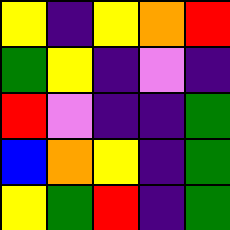[["yellow", "indigo", "yellow", "orange", "red"], ["green", "yellow", "indigo", "violet", "indigo"], ["red", "violet", "indigo", "indigo", "green"], ["blue", "orange", "yellow", "indigo", "green"], ["yellow", "green", "red", "indigo", "green"]]